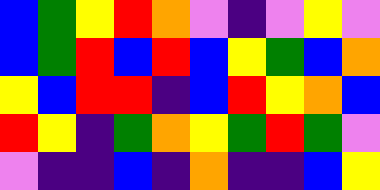[["blue", "green", "yellow", "red", "orange", "violet", "indigo", "violet", "yellow", "violet"], ["blue", "green", "red", "blue", "red", "blue", "yellow", "green", "blue", "orange"], ["yellow", "blue", "red", "red", "indigo", "blue", "red", "yellow", "orange", "blue"], ["red", "yellow", "indigo", "green", "orange", "yellow", "green", "red", "green", "violet"], ["violet", "indigo", "indigo", "blue", "indigo", "orange", "indigo", "indigo", "blue", "yellow"]]